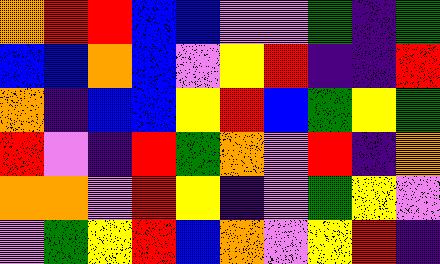[["orange", "red", "red", "blue", "blue", "violet", "violet", "green", "indigo", "green"], ["blue", "blue", "orange", "blue", "violet", "yellow", "red", "indigo", "indigo", "red"], ["orange", "indigo", "blue", "blue", "yellow", "red", "blue", "green", "yellow", "green"], ["red", "violet", "indigo", "red", "green", "orange", "violet", "red", "indigo", "orange"], ["orange", "orange", "violet", "red", "yellow", "indigo", "violet", "green", "yellow", "violet"], ["violet", "green", "yellow", "red", "blue", "orange", "violet", "yellow", "red", "indigo"]]